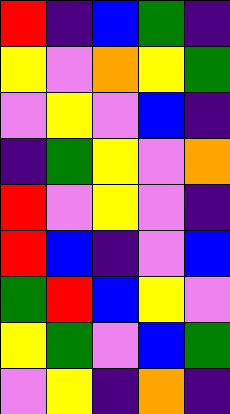[["red", "indigo", "blue", "green", "indigo"], ["yellow", "violet", "orange", "yellow", "green"], ["violet", "yellow", "violet", "blue", "indigo"], ["indigo", "green", "yellow", "violet", "orange"], ["red", "violet", "yellow", "violet", "indigo"], ["red", "blue", "indigo", "violet", "blue"], ["green", "red", "blue", "yellow", "violet"], ["yellow", "green", "violet", "blue", "green"], ["violet", "yellow", "indigo", "orange", "indigo"]]